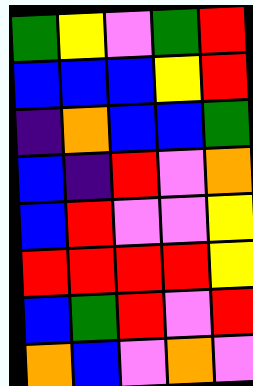[["green", "yellow", "violet", "green", "red"], ["blue", "blue", "blue", "yellow", "red"], ["indigo", "orange", "blue", "blue", "green"], ["blue", "indigo", "red", "violet", "orange"], ["blue", "red", "violet", "violet", "yellow"], ["red", "red", "red", "red", "yellow"], ["blue", "green", "red", "violet", "red"], ["orange", "blue", "violet", "orange", "violet"]]